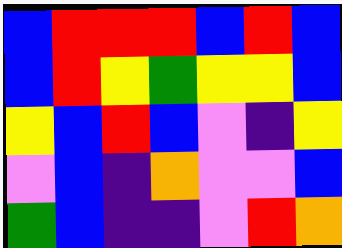[["blue", "red", "red", "red", "blue", "red", "blue"], ["blue", "red", "yellow", "green", "yellow", "yellow", "blue"], ["yellow", "blue", "red", "blue", "violet", "indigo", "yellow"], ["violet", "blue", "indigo", "orange", "violet", "violet", "blue"], ["green", "blue", "indigo", "indigo", "violet", "red", "orange"]]